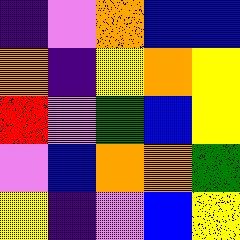[["indigo", "violet", "orange", "blue", "blue"], ["orange", "indigo", "yellow", "orange", "yellow"], ["red", "violet", "green", "blue", "yellow"], ["violet", "blue", "orange", "orange", "green"], ["yellow", "indigo", "violet", "blue", "yellow"]]